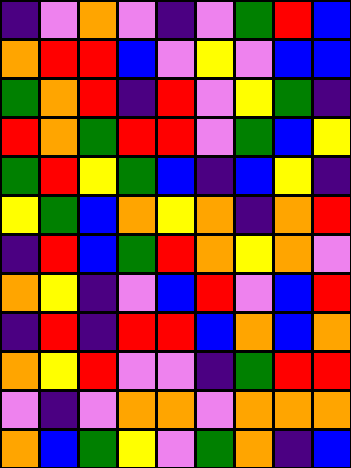[["indigo", "violet", "orange", "violet", "indigo", "violet", "green", "red", "blue"], ["orange", "red", "red", "blue", "violet", "yellow", "violet", "blue", "blue"], ["green", "orange", "red", "indigo", "red", "violet", "yellow", "green", "indigo"], ["red", "orange", "green", "red", "red", "violet", "green", "blue", "yellow"], ["green", "red", "yellow", "green", "blue", "indigo", "blue", "yellow", "indigo"], ["yellow", "green", "blue", "orange", "yellow", "orange", "indigo", "orange", "red"], ["indigo", "red", "blue", "green", "red", "orange", "yellow", "orange", "violet"], ["orange", "yellow", "indigo", "violet", "blue", "red", "violet", "blue", "red"], ["indigo", "red", "indigo", "red", "red", "blue", "orange", "blue", "orange"], ["orange", "yellow", "red", "violet", "violet", "indigo", "green", "red", "red"], ["violet", "indigo", "violet", "orange", "orange", "violet", "orange", "orange", "orange"], ["orange", "blue", "green", "yellow", "violet", "green", "orange", "indigo", "blue"]]